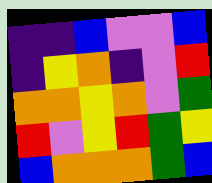[["indigo", "indigo", "blue", "violet", "violet", "blue"], ["indigo", "yellow", "orange", "indigo", "violet", "red"], ["orange", "orange", "yellow", "orange", "violet", "green"], ["red", "violet", "yellow", "red", "green", "yellow"], ["blue", "orange", "orange", "orange", "green", "blue"]]